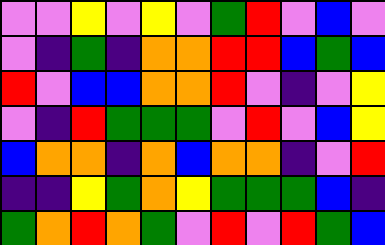[["violet", "violet", "yellow", "violet", "yellow", "violet", "green", "red", "violet", "blue", "violet"], ["violet", "indigo", "green", "indigo", "orange", "orange", "red", "red", "blue", "green", "blue"], ["red", "violet", "blue", "blue", "orange", "orange", "red", "violet", "indigo", "violet", "yellow"], ["violet", "indigo", "red", "green", "green", "green", "violet", "red", "violet", "blue", "yellow"], ["blue", "orange", "orange", "indigo", "orange", "blue", "orange", "orange", "indigo", "violet", "red"], ["indigo", "indigo", "yellow", "green", "orange", "yellow", "green", "green", "green", "blue", "indigo"], ["green", "orange", "red", "orange", "green", "violet", "red", "violet", "red", "green", "blue"]]